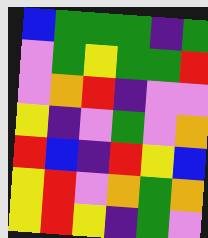[["blue", "green", "green", "green", "indigo", "green"], ["violet", "green", "yellow", "green", "green", "red"], ["violet", "orange", "red", "indigo", "violet", "violet"], ["yellow", "indigo", "violet", "green", "violet", "orange"], ["red", "blue", "indigo", "red", "yellow", "blue"], ["yellow", "red", "violet", "orange", "green", "orange"], ["yellow", "red", "yellow", "indigo", "green", "violet"]]